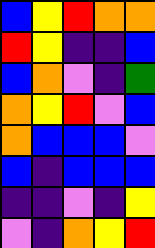[["blue", "yellow", "red", "orange", "orange"], ["red", "yellow", "indigo", "indigo", "blue"], ["blue", "orange", "violet", "indigo", "green"], ["orange", "yellow", "red", "violet", "blue"], ["orange", "blue", "blue", "blue", "violet"], ["blue", "indigo", "blue", "blue", "blue"], ["indigo", "indigo", "violet", "indigo", "yellow"], ["violet", "indigo", "orange", "yellow", "red"]]